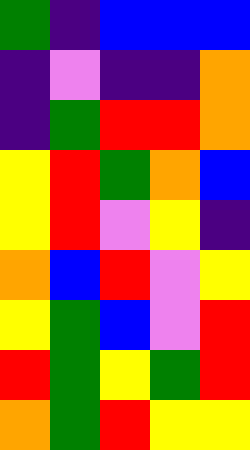[["green", "indigo", "blue", "blue", "blue"], ["indigo", "violet", "indigo", "indigo", "orange"], ["indigo", "green", "red", "red", "orange"], ["yellow", "red", "green", "orange", "blue"], ["yellow", "red", "violet", "yellow", "indigo"], ["orange", "blue", "red", "violet", "yellow"], ["yellow", "green", "blue", "violet", "red"], ["red", "green", "yellow", "green", "red"], ["orange", "green", "red", "yellow", "yellow"]]